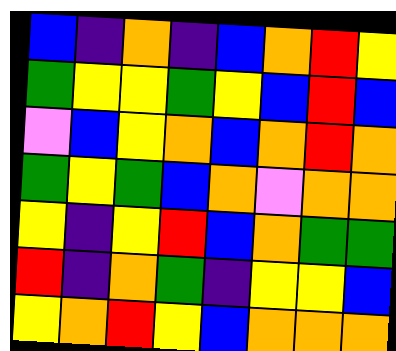[["blue", "indigo", "orange", "indigo", "blue", "orange", "red", "yellow"], ["green", "yellow", "yellow", "green", "yellow", "blue", "red", "blue"], ["violet", "blue", "yellow", "orange", "blue", "orange", "red", "orange"], ["green", "yellow", "green", "blue", "orange", "violet", "orange", "orange"], ["yellow", "indigo", "yellow", "red", "blue", "orange", "green", "green"], ["red", "indigo", "orange", "green", "indigo", "yellow", "yellow", "blue"], ["yellow", "orange", "red", "yellow", "blue", "orange", "orange", "orange"]]